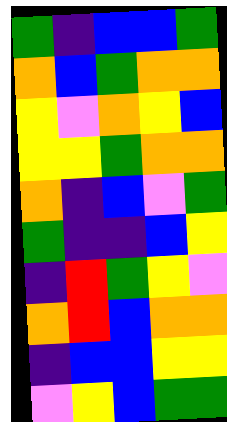[["green", "indigo", "blue", "blue", "green"], ["orange", "blue", "green", "orange", "orange"], ["yellow", "violet", "orange", "yellow", "blue"], ["yellow", "yellow", "green", "orange", "orange"], ["orange", "indigo", "blue", "violet", "green"], ["green", "indigo", "indigo", "blue", "yellow"], ["indigo", "red", "green", "yellow", "violet"], ["orange", "red", "blue", "orange", "orange"], ["indigo", "blue", "blue", "yellow", "yellow"], ["violet", "yellow", "blue", "green", "green"]]